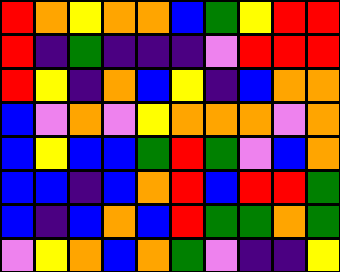[["red", "orange", "yellow", "orange", "orange", "blue", "green", "yellow", "red", "red"], ["red", "indigo", "green", "indigo", "indigo", "indigo", "violet", "red", "red", "red"], ["red", "yellow", "indigo", "orange", "blue", "yellow", "indigo", "blue", "orange", "orange"], ["blue", "violet", "orange", "violet", "yellow", "orange", "orange", "orange", "violet", "orange"], ["blue", "yellow", "blue", "blue", "green", "red", "green", "violet", "blue", "orange"], ["blue", "blue", "indigo", "blue", "orange", "red", "blue", "red", "red", "green"], ["blue", "indigo", "blue", "orange", "blue", "red", "green", "green", "orange", "green"], ["violet", "yellow", "orange", "blue", "orange", "green", "violet", "indigo", "indigo", "yellow"]]